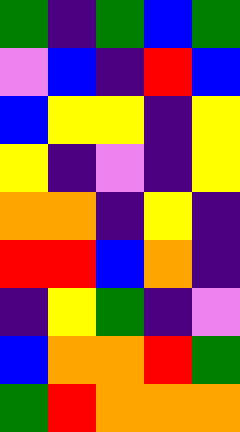[["green", "indigo", "green", "blue", "green"], ["violet", "blue", "indigo", "red", "blue"], ["blue", "yellow", "yellow", "indigo", "yellow"], ["yellow", "indigo", "violet", "indigo", "yellow"], ["orange", "orange", "indigo", "yellow", "indigo"], ["red", "red", "blue", "orange", "indigo"], ["indigo", "yellow", "green", "indigo", "violet"], ["blue", "orange", "orange", "red", "green"], ["green", "red", "orange", "orange", "orange"]]